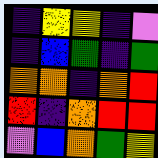[["indigo", "yellow", "yellow", "indigo", "violet"], ["indigo", "blue", "green", "indigo", "green"], ["orange", "orange", "indigo", "orange", "red"], ["red", "indigo", "orange", "red", "red"], ["violet", "blue", "orange", "green", "yellow"]]